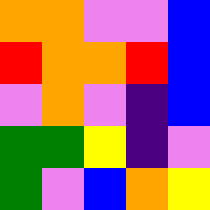[["orange", "orange", "violet", "violet", "blue"], ["red", "orange", "orange", "red", "blue"], ["violet", "orange", "violet", "indigo", "blue"], ["green", "green", "yellow", "indigo", "violet"], ["green", "violet", "blue", "orange", "yellow"]]